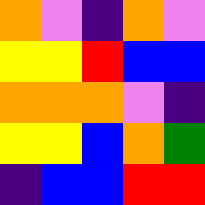[["orange", "violet", "indigo", "orange", "violet"], ["yellow", "yellow", "red", "blue", "blue"], ["orange", "orange", "orange", "violet", "indigo"], ["yellow", "yellow", "blue", "orange", "green"], ["indigo", "blue", "blue", "red", "red"]]